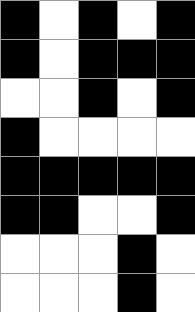[["black", "white", "black", "white", "black"], ["black", "white", "black", "black", "black"], ["white", "white", "black", "white", "black"], ["black", "white", "white", "white", "white"], ["black", "black", "black", "black", "black"], ["black", "black", "white", "white", "black"], ["white", "white", "white", "black", "white"], ["white", "white", "white", "black", "white"]]